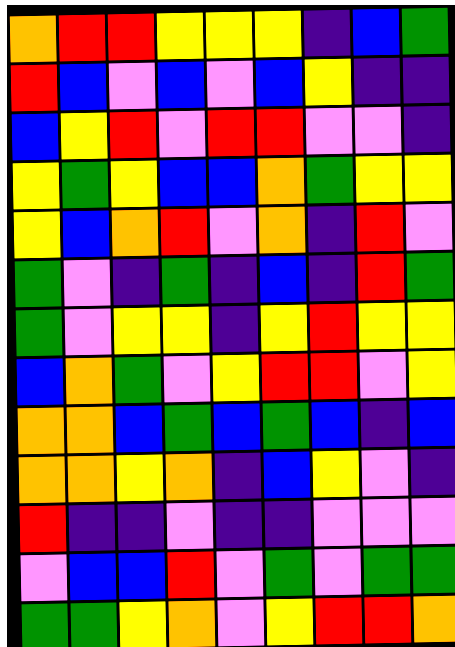[["orange", "red", "red", "yellow", "yellow", "yellow", "indigo", "blue", "green"], ["red", "blue", "violet", "blue", "violet", "blue", "yellow", "indigo", "indigo"], ["blue", "yellow", "red", "violet", "red", "red", "violet", "violet", "indigo"], ["yellow", "green", "yellow", "blue", "blue", "orange", "green", "yellow", "yellow"], ["yellow", "blue", "orange", "red", "violet", "orange", "indigo", "red", "violet"], ["green", "violet", "indigo", "green", "indigo", "blue", "indigo", "red", "green"], ["green", "violet", "yellow", "yellow", "indigo", "yellow", "red", "yellow", "yellow"], ["blue", "orange", "green", "violet", "yellow", "red", "red", "violet", "yellow"], ["orange", "orange", "blue", "green", "blue", "green", "blue", "indigo", "blue"], ["orange", "orange", "yellow", "orange", "indigo", "blue", "yellow", "violet", "indigo"], ["red", "indigo", "indigo", "violet", "indigo", "indigo", "violet", "violet", "violet"], ["violet", "blue", "blue", "red", "violet", "green", "violet", "green", "green"], ["green", "green", "yellow", "orange", "violet", "yellow", "red", "red", "orange"]]